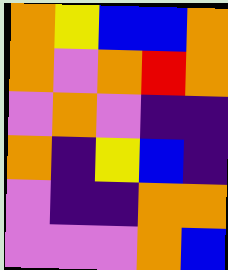[["orange", "yellow", "blue", "blue", "orange"], ["orange", "violet", "orange", "red", "orange"], ["violet", "orange", "violet", "indigo", "indigo"], ["orange", "indigo", "yellow", "blue", "indigo"], ["violet", "indigo", "indigo", "orange", "orange"], ["violet", "violet", "violet", "orange", "blue"]]